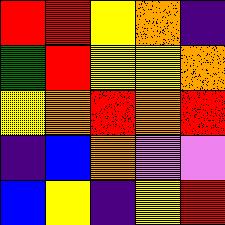[["red", "red", "yellow", "orange", "indigo"], ["green", "red", "yellow", "yellow", "orange"], ["yellow", "orange", "red", "orange", "red"], ["indigo", "blue", "orange", "violet", "violet"], ["blue", "yellow", "indigo", "yellow", "red"]]